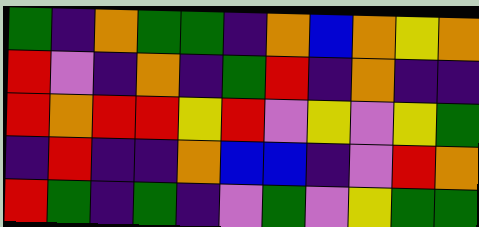[["green", "indigo", "orange", "green", "green", "indigo", "orange", "blue", "orange", "yellow", "orange"], ["red", "violet", "indigo", "orange", "indigo", "green", "red", "indigo", "orange", "indigo", "indigo"], ["red", "orange", "red", "red", "yellow", "red", "violet", "yellow", "violet", "yellow", "green"], ["indigo", "red", "indigo", "indigo", "orange", "blue", "blue", "indigo", "violet", "red", "orange"], ["red", "green", "indigo", "green", "indigo", "violet", "green", "violet", "yellow", "green", "green"]]